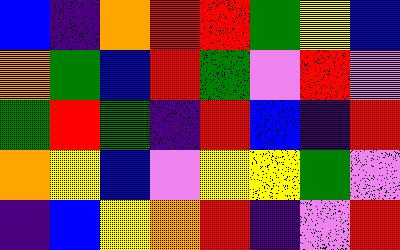[["blue", "indigo", "orange", "red", "red", "green", "yellow", "blue"], ["orange", "green", "blue", "red", "green", "violet", "red", "violet"], ["green", "red", "green", "indigo", "red", "blue", "indigo", "red"], ["orange", "yellow", "blue", "violet", "yellow", "yellow", "green", "violet"], ["indigo", "blue", "yellow", "orange", "red", "indigo", "violet", "red"]]